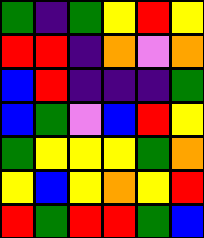[["green", "indigo", "green", "yellow", "red", "yellow"], ["red", "red", "indigo", "orange", "violet", "orange"], ["blue", "red", "indigo", "indigo", "indigo", "green"], ["blue", "green", "violet", "blue", "red", "yellow"], ["green", "yellow", "yellow", "yellow", "green", "orange"], ["yellow", "blue", "yellow", "orange", "yellow", "red"], ["red", "green", "red", "red", "green", "blue"]]